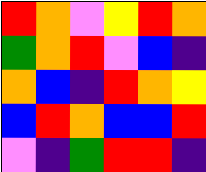[["red", "orange", "violet", "yellow", "red", "orange"], ["green", "orange", "red", "violet", "blue", "indigo"], ["orange", "blue", "indigo", "red", "orange", "yellow"], ["blue", "red", "orange", "blue", "blue", "red"], ["violet", "indigo", "green", "red", "red", "indigo"]]